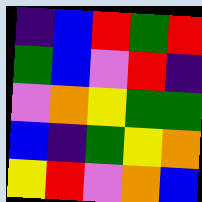[["indigo", "blue", "red", "green", "red"], ["green", "blue", "violet", "red", "indigo"], ["violet", "orange", "yellow", "green", "green"], ["blue", "indigo", "green", "yellow", "orange"], ["yellow", "red", "violet", "orange", "blue"]]